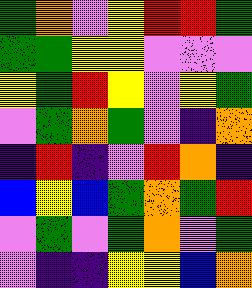[["green", "orange", "violet", "yellow", "red", "red", "green"], ["green", "green", "yellow", "yellow", "violet", "violet", "violet"], ["yellow", "green", "red", "yellow", "violet", "yellow", "green"], ["violet", "green", "orange", "green", "violet", "indigo", "orange"], ["indigo", "red", "indigo", "violet", "red", "orange", "indigo"], ["blue", "yellow", "blue", "green", "orange", "green", "red"], ["violet", "green", "violet", "green", "orange", "violet", "green"], ["violet", "indigo", "indigo", "yellow", "yellow", "blue", "orange"]]